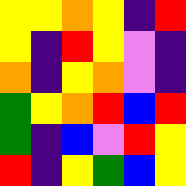[["yellow", "yellow", "orange", "yellow", "indigo", "red"], ["yellow", "indigo", "red", "yellow", "violet", "indigo"], ["orange", "indigo", "yellow", "orange", "violet", "indigo"], ["green", "yellow", "orange", "red", "blue", "red"], ["green", "indigo", "blue", "violet", "red", "yellow"], ["red", "indigo", "yellow", "green", "blue", "yellow"]]